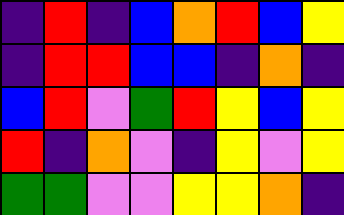[["indigo", "red", "indigo", "blue", "orange", "red", "blue", "yellow"], ["indigo", "red", "red", "blue", "blue", "indigo", "orange", "indigo"], ["blue", "red", "violet", "green", "red", "yellow", "blue", "yellow"], ["red", "indigo", "orange", "violet", "indigo", "yellow", "violet", "yellow"], ["green", "green", "violet", "violet", "yellow", "yellow", "orange", "indigo"]]